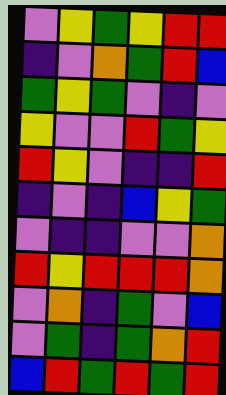[["violet", "yellow", "green", "yellow", "red", "red"], ["indigo", "violet", "orange", "green", "red", "blue"], ["green", "yellow", "green", "violet", "indigo", "violet"], ["yellow", "violet", "violet", "red", "green", "yellow"], ["red", "yellow", "violet", "indigo", "indigo", "red"], ["indigo", "violet", "indigo", "blue", "yellow", "green"], ["violet", "indigo", "indigo", "violet", "violet", "orange"], ["red", "yellow", "red", "red", "red", "orange"], ["violet", "orange", "indigo", "green", "violet", "blue"], ["violet", "green", "indigo", "green", "orange", "red"], ["blue", "red", "green", "red", "green", "red"]]